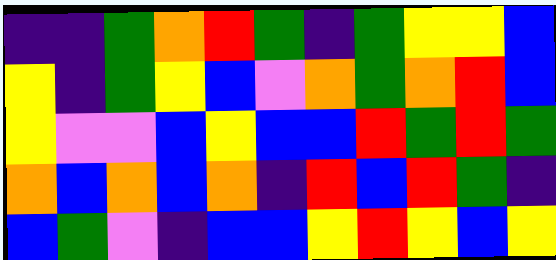[["indigo", "indigo", "green", "orange", "red", "green", "indigo", "green", "yellow", "yellow", "blue"], ["yellow", "indigo", "green", "yellow", "blue", "violet", "orange", "green", "orange", "red", "blue"], ["yellow", "violet", "violet", "blue", "yellow", "blue", "blue", "red", "green", "red", "green"], ["orange", "blue", "orange", "blue", "orange", "indigo", "red", "blue", "red", "green", "indigo"], ["blue", "green", "violet", "indigo", "blue", "blue", "yellow", "red", "yellow", "blue", "yellow"]]